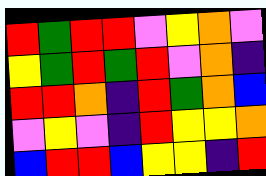[["red", "green", "red", "red", "violet", "yellow", "orange", "violet"], ["yellow", "green", "red", "green", "red", "violet", "orange", "indigo"], ["red", "red", "orange", "indigo", "red", "green", "orange", "blue"], ["violet", "yellow", "violet", "indigo", "red", "yellow", "yellow", "orange"], ["blue", "red", "red", "blue", "yellow", "yellow", "indigo", "red"]]